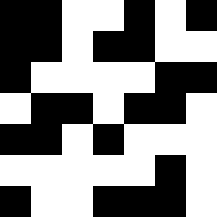[["black", "black", "white", "white", "black", "white", "black"], ["black", "black", "white", "black", "black", "white", "white"], ["black", "white", "white", "white", "white", "black", "black"], ["white", "black", "black", "white", "black", "black", "white"], ["black", "black", "white", "black", "white", "white", "white"], ["white", "white", "white", "white", "white", "black", "white"], ["black", "white", "white", "black", "black", "black", "white"]]